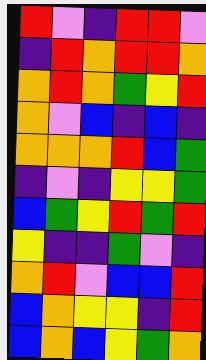[["red", "violet", "indigo", "red", "red", "violet"], ["indigo", "red", "orange", "red", "red", "orange"], ["orange", "red", "orange", "green", "yellow", "red"], ["orange", "violet", "blue", "indigo", "blue", "indigo"], ["orange", "orange", "orange", "red", "blue", "green"], ["indigo", "violet", "indigo", "yellow", "yellow", "green"], ["blue", "green", "yellow", "red", "green", "red"], ["yellow", "indigo", "indigo", "green", "violet", "indigo"], ["orange", "red", "violet", "blue", "blue", "red"], ["blue", "orange", "yellow", "yellow", "indigo", "red"], ["blue", "orange", "blue", "yellow", "green", "orange"]]